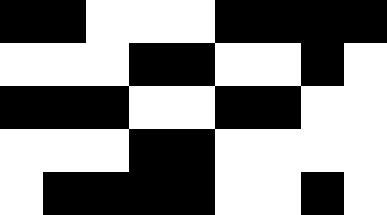[["black", "black", "white", "white", "white", "black", "black", "black", "black"], ["white", "white", "white", "black", "black", "white", "white", "black", "white"], ["black", "black", "black", "white", "white", "black", "black", "white", "white"], ["white", "white", "white", "black", "black", "white", "white", "white", "white"], ["white", "black", "black", "black", "black", "white", "white", "black", "white"]]